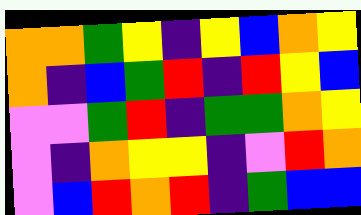[["orange", "orange", "green", "yellow", "indigo", "yellow", "blue", "orange", "yellow"], ["orange", "indigo", "blue", "green", "red", "indigo", "red", "yellow", "blue"], ["violet", "violet", "green", "red", "indigo", "green", "green", "orange", "yellow"], ["violet", "indigo", "orange", "yellow", "yellow", "indigo", "violet", "red", "orange"], ["violet", "blue", "red", "orange", "red", "indigo", "green", "blue", "blue"]]